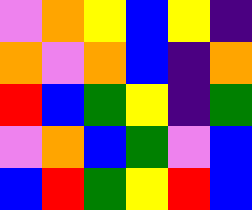[["violet", "orange", "yellow", "blue", "yellow", "indigo"], ["orange", "violet", "orange", "blue", "indigo", "orange"], ["red", "blue", "green", "yellow", "indigo", "green"], ["violet", "orange", "blue", "green", "violet", "blue"], ["blue", "red", "green", "yellow", "red", "blue"]]